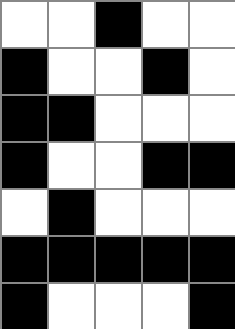[["white", "white", "black", "white", "white"], ["black", "white", "white", "black", "white"], ["black", "black", "white", "white", "white"], ["black", "white", "white", "black", "black"], ["white", "black", "white", "white", "white"], ["black", "black", "black", "black", "black"], ["black", "white", "white", "white", "black"]]